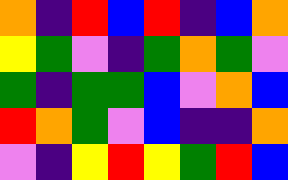[["orange", "indigo", "red", "blue", "red", "indigo", "blue", "orange"], ["yellow", "green", "violet", "indigo", "green", "orange", "green", "violet"], ["green", "indigo", "green", "green", "blue", "violet", "orange", "blue"], ["red", "orange", "green", "violet", "blue", "indigo", "indigo", "orange"], ["violet", "indigo", "yellow", "red", "yellow", "green", "red", "blue"]]